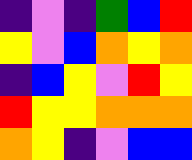[["indigo", "violet", "indigo", "green", "blue", "red"], ["yellow", "violet", "blue", "orange", "yellow", "orange"], ["indigo", "blue", "yellow", "violet", "red", "yellow"], ["red", "yellow", "yellow", "orange", "orange", "orange"], ["orange", "yellow", "indigo", "violet", "blue", "blue"]]